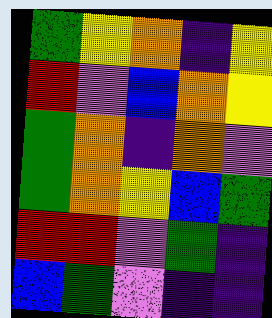[["green", "yellow", "orange", "indigo", "yellow"], ["red", "violet", "blue", "orange", "yellow"], ["green", "orange", "indigo", "orange", "violet"], ["green", "orange", "yellow", "blue", "green"], ["red", "red", "violet", "green", "indigo"], ["blue", "green", "violet", "indigo", "indigo"]]